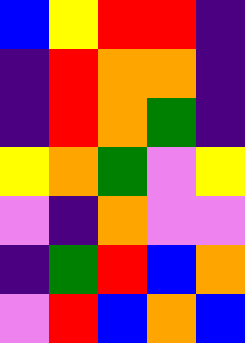[["blue", "yellow", "red", "red", "indigo"], ["indigo", "red", "orange", "orange", "indigo"], ["indigo", "red", "orange", "green", "indigo"], ["yellow", "orange", "green", "violet", "yellow"], ["violet", "indigo", "orange", "violet", "violet"], ["indigo", "green", "red", "blue", "orange"], ["violet", "red", "blue", "orange", "blue"]]